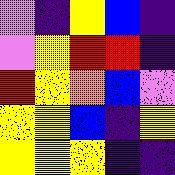[["violet", "indigo", "yellow", "blue", "indigo"], ["violet", "yellow", "red", "red", "indigo"], ["red", "yellow", "orange", "blue", "violet"], ["yellow", "yellow", "blue", "indigo", "yellow"], ["yellow", "yellow", "yellow", "indigo", "indigo"]]